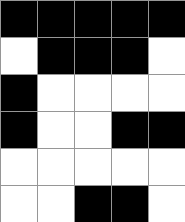[["black", "black", "black", "black", "black"], ["white", "black", "black", "black", "white"], ["black", "white", "white", "white", "white"], ["black", "white", "white", "black", "black"], ["white", "white", "white", "white", "white"], ["white", "white", "black", "black", "white"]]